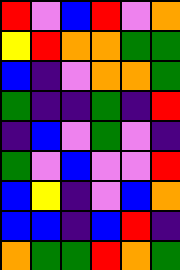[["red", "violet", "blue", "red", "violet", "orange"], ["yellow", "red", "orange", "orange", "green", "green"], ["blue", "indigo", "violet", "orange", "orange", "green"], ["green", "indigo", "indigo", "green", "indigo", "red"], ["indigo", "blue", "violet", "green", "violet", "indigo"], ["green", "violet", "blue", "violet", "violet", "red"], ["blue", "yellow", "indigo", "violet", "blue", "orange"], ["blue", "blue", "indigo", "blue", "red", "indigo"], ["orange", "green", "green", "red", "orange", "green"]]